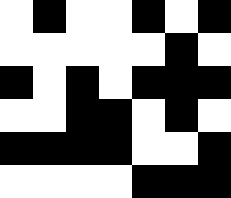[["white", "black", "white", "white", "black", "white", "black"], ["white", "white", "white", "white", "white", "black", "white"], ["black", "white", "black", "white", "black", "black", "black"], ["white", "white", "black", "black", "white", "black", "white"], ["black", "black", "black", "black", "white", "white", "black"], ["white", "white", "white", "white", "black", "black", "black"]]